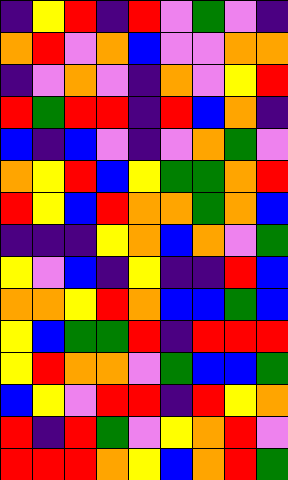[["indigo", "yellow", "red", "indigo", "red", "violet", "green", "violet", "indigo"], ["orange", "red", "violet", "orange", "blue", "violet", "violet", "orange", "orange"], ["indigo", "violet", "orange", "violet", "indigo", "orange", "violet", "yellow", "red"], ["red", "green", "red", "red", "indigo", "red", "blue", "orange", "indigo"], ["blue", "indigo", "blue", "violet", "indigo", "violet", "orange", "green", "violet"], ["orange", "yellow", "red", "blue", "yellow", "green", "green", "orange", "red"], ["red", "yellow", "blue", "red", "orange", "orange", "green", "orange", "blue"], ["indigo", "indigo", "indigo", "yellow", "orange", "blue", "orange", "violet", "green"], ["yellow", "violet", "blue", "indigo", "yellow", "indigo", "indigo", "red", "blue"], ["orange", "orange", "yellow", "red", "orange", "blue", "blue", "green", "blue"], ["yellow", "blue", "green", "green", "red", "indigo", "red", "red", "red"], ["yellow", "red", "orange", "orange", "violet", "green", "blue", "blue", "green"], ["blue", "yellow", "violet", "red", "red", "indigo", "red", "yellow", "orange"], ["red", "indigo", "red", "green", "violet", "yellow", "orange", "red", "violet"], ["red", "red", "red", "orange", "yellow", "blue", "orange", "red", "green"]]